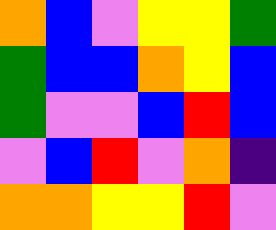[["orange", "blue", "violet", "yellow", "yellow", "green"], ["green", "blue", "blue", "orange", "yellow", "blue"], ["green", "violet", "violet", "blue", "red", "blue"], ["violet", "blue", "red", "violet", "orange", "indigo"], ["orange", "orange", "yellow", "yellow", "red", "violet"]]